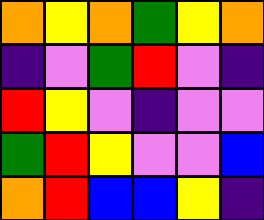[["orange", "yellow", "orange", "green", "yellow", "orange"], ["indigo", "violet", "green", "red", "violet", "indigo"], ["red", "yellow", "violet", "indigo", "violet", "violet"], ["green", "red", "yellow", "violet", "violet", "blue"], ["orange", "red", "blue", "blue", "yellow", "indigo"]]